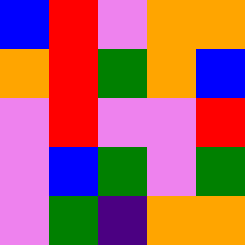[["blue", "red", "violet", "orange", "orange"], ["orange", "red", "green", "orange", "blue"], ["violet", "red", "violet", "violet", "red"], ["violet", "blue", "green", "violet", "green"], ["violet", "green", "indigo", "orange", "orange"]]